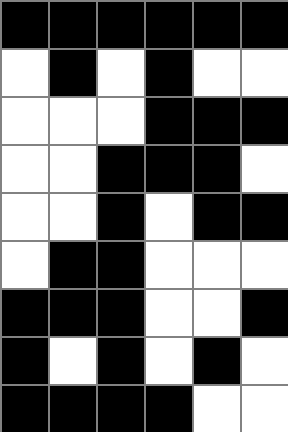[["black", "black", "black", "black", "black", "black"], ["white", "black", "white", "black", "white", "white"], ["white", "white", "white", "black", "black", "black"], ["white", "white", "black", "black", "black", "white"], ["white", "white", "black", "white", "black", "black"], ["white", "black", "black", "white", "white", "white"], ["black", "black", "black", "white", "white", "black"], ["black", "white", "black", "white", "black", "white"], ["black", "black", "black", "black", "white", "white"]]